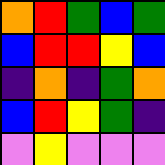[["orange", "red", "green", "blue", "green"], ["blue", "red", "red", "yellow", "blue"], ["indigo", "orange", "indigo", "green", "orange"], ["blue", "red", "yellow", "green", "indigo"], ["violet", "yellow", "violet", "violet", "violet"]]